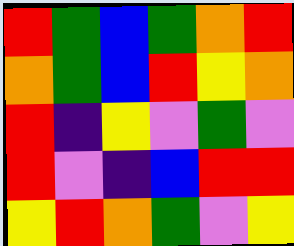[["red", "green", "blue", "green", "orange", "red"], ["orange", "green", "blue", "red", "yellow", "orange"], ["red", "indigo", "yellow", "violet", "green", "violet"], ["red", "violet", "indigo", "blue", "red", "red"], ["yellow", "red", "orange", "green", "violet", "yellow"]]